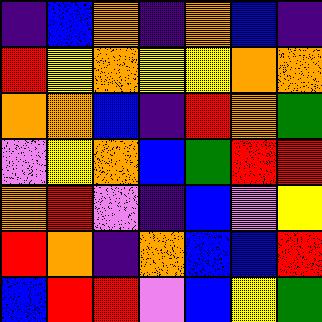[["indigo", "blue", "orange", "indigo", "orange", "blue", "indigo"], ["red", "yellow", "orange", "yellow", "yellow", "orange", "orange"], ["orange", "orange", "blue", "indigo", "red", "orange", "green"], ["violet", "yellow", "orange", "blue", "green", "red", "red"], ["orange", "red", "violet", "indigo", "blue", "violet", "yellow"], ["red", "orange", "indigo", "orange", "blue", "blue", "red"], ["blue", "red", "red", "violet", "blue", "yellow", "green"]]